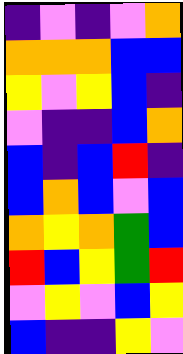[["indigo", "violet", "indigo", "violet", "orange"], ["orange", "orange", "orange", "blue", "blue"], ["yellow", "violet", "yellow", "blue", "indigo"], ["violet", "indigo", "indigo", "blue", "orange"], ["blue", "indigo", "blue", "red", "indigo"], ["blue", "orange", "blue", "violet", "blue"], ["orange", "yellow", "orange", "green", "blue"], ["red", "blue", "yellow", "green", "red"], ["violet", "yellow", "violet", "blue", "yellow"], ["blue", "indigo", "indigo", "yellow", "violet"]]